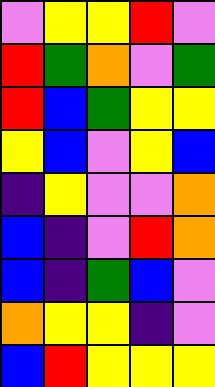[["violet", "yellow", "yellow", "red", "violet"], ["red", "green", "orange", "violet", "green"], ["red", "blue", "green", "yellow", "yellow"], ["yellow", "blue", "violet", "yellow", "blue"], ["indigo", "yellow", "violet", "violet", "orange"], ["blue", "indigo", "violet", "red", "orange"], ["blue", "indigo", "green", "blue", "violet"], ["orange", "yellow", "yellow", "indigo", "violet"], ["blue", "red", "yellow", "yellow", "yellow"]]